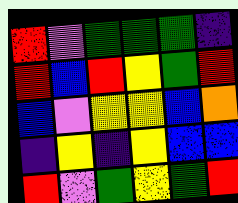[["red", "violet", "green", "green", "green", "indigo"], ["red", "blue", "red", "yellow", "green", "red"], ["blue", "violet", "yellow", "yellow", "blue", "orange"], ["indigo", "yellow", "indigo", "yellow", "blue", "blue"], ["red", "violet", "green", "yellow", "green", "red"]]